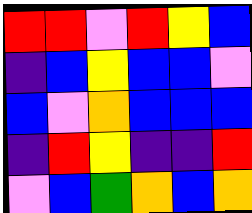[["red", "red", "violet", "red", "yellow", "blue"], ["indigo", "blue", "yellow", "blue", "blue", "violet"], ["blue", "violet", "orange", "blue", "blue", "blue"], ["indigo", "red", "yellow", "indigo", "indigo", "red"], ["violet", "blue", "green", "orange", "blue", "orange"]]